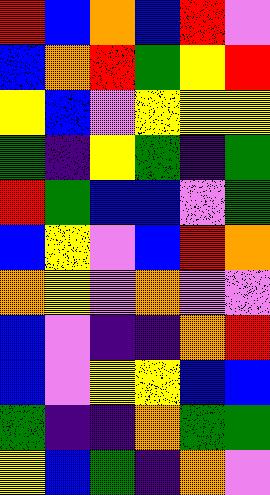[["red", "blue", "orange", "blue", "red", "violet"], ["blue", "orange", "red", "green", "yellow", "red"], ["yellow", "blue", "violet", "yellow", "yellow", "yellow"], ["green", "indigo", "yellow", "green", "indigo", "green"], ["red", "green", "blue", "blue", "violet", "green"], ["blue", "yellow", "violet", "blue", "red", "orange"], ["orange", "yellow", "violet", "orange", "violet", "violet"], ["blue", "violet", "indigo", "indigo", "orange", "red"], ["blue", "violet", "yellow", "yellow", "blue", "blue"], ["green", "indigo", "indigo", "orange", "green", "green"], ["yellow", "blue", "green", "indigo", "orange", "violet"]]